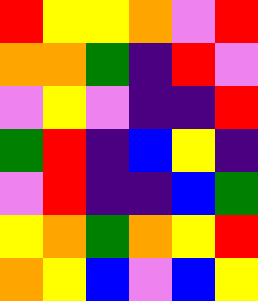[["red", "yellow", "yellow", "orange", "violet", "red"], ["orange", "orange", "green", "indigo", "red", "violet"], ["violet", "yellow", "violet", "indigo", "indigo", "red"], ["green", "red", "indigo", "blue", "yellow", "indigo"], ["violet", "red", "indigo", "indigo", "blue", "green"], ["yellow", "orange", "green", "orange", "yellow", "red"], ["orange", "yellow", "blue", "violet", "blue", "yellow"]]